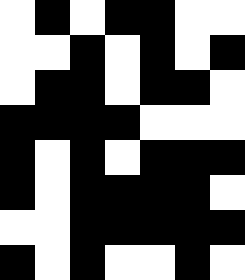[["white", "black", "white", "black", "black", "white", "white"], ["white", "white", "black", "white", "black", "white", "black"], ["white", "black", "black", "white", "black", "black", "white"], ["black", "black", "black", "black", "white", "white", "white"], ["black", "white", "black", "white", "black", "black", "black"], ["black", "white", "black", "black", "black", "black", "white"], ["white", "white", "black", "black", "black", "black", "black"], ["black", "white", "black", "white", "white", "black", "white"]]